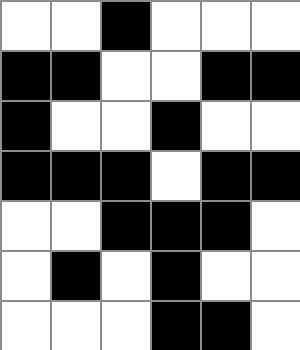[["white", "white", "black", "white", "white", "white"], ["black", "black", "white", "white", "black", "black"], ["black", "white", "white", "black", "white", "white"], ["black", "black", "black", "white", "black", "black"], ["white", "white", "black", "black", "black", "white"], ["white", "black", "white", "black", "white", "white"], ["white", "white", "white", "black", "black", "white"]]